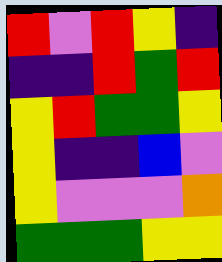[["red", "violet", "red", "yellow", "indigo"], ["indigo", "indigo", "red", "green", "red"], ["yellow", "red", "green", "green", "yellow"], ["yellow", "indigo", "indigo", "blue", "violet"], ["yellow", "violet", "violet", "violet", "orange"], ["green", "green", "green", "yellow", "yellow"]]